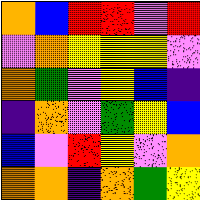[["orange", "blue", "red", "red", "violet", "red"], ["violet", "orange", "yellow", "yellow", "yellow", "violet"], ["orange", "green", "violet", "yellow", "blue", "indigo"], ["indigo", "orange", "violet", "green", "yellow", "blue"], ["blue", "violet", "red", "yellow", "violet", "orange"], ["orange", "orange", "indigo", "orange", "green", "yellow"]]